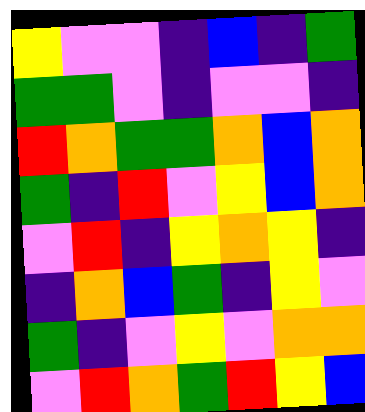[["yellow", "violet", "violet", "indigo", "blue", "indigo", "green"], ["green", "green", "violet", "indigo", "violet", "violet", "indigo"], ["red", "orange", "green", "green", "orange", "blue", "orange"], ["green", "indigo", "red", "violet", "yellow", "blue", "orange"], ["violet", "red", "indigo", "yellow", "orange", "yellow", "indigo"], ["indigo", "orange", "blue", "green", "indigo", "yellow", "violet"], ["green", "indigo", "violet", "yellow", "violet", "orange", "orange"], ["violet", "red", "orange", "green", "red", "yellow", "blue"]]